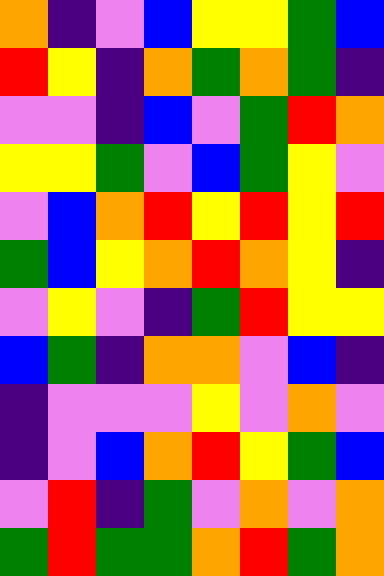[["orange", "indigo", "violet", "blue", "yellow", "yellow", "green", "blue"], ["red", "yellow", "indigo", "orange", "green", "orange", "green", "indigo"], ["violet", "violet", "indigo", "blue", "violet", "green", "red", "orange"], ["yellow", "yellow", "green", "violet", "blue", "green", "yellow", "violet"], ["violet", "blue", "orange", "red", "yellow", "red", "yellow", "red"], ["green", "blue", "yellow", "orange", "red", "orange", "yellow", "indigo"], ["violet", "yellow", "violet", "indigo", "green", "red", "yellow", "yellow"], ["blue", "green", "indigo", "orange", "orange", "violet", "blue", "indigo"], ["indigo", "violet", "violet", "violet", "yellow", "violet", "orange", "violet"], ["indigo", "violet", "blue", "orange", "red", "yellow", "green", "blue"], ["violet", "red", "indigo", "green", "violet", "orange", "violet", "orange"], ["green", "red", "green", "green", "orange", "red", "green", "orange"]]